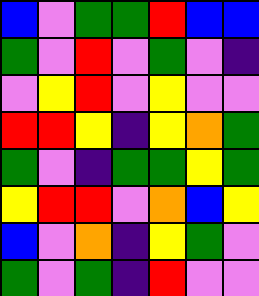[["blue", "violet", "green", "green", "red", "blue", "blue"], ["green", "violet", "red", "violet", "green", "violet", "indigo"], ["violet", "yellow", "red", "violet", "yellow", "violet", "violet"], ["red", "red", "yellow", "indigo", "yellow", "orange", "green"], ["green", "violet", "indigo", "green", "green", "yellow", "green"], ["yellow", "red", "red", "violet", "orange", "blue", "yellow"], ["blue", "violet", "orange", "indigo", "yellow", "green", "violet"], ["green", "violet", "green", "indigo", "red", "violet", "violet"]]